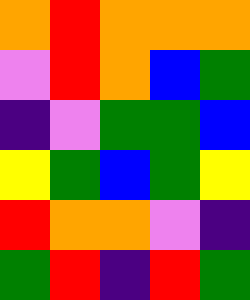[["orange", "red", "orange", "orange", "orange"], ["violet", "red", "orange", "blue", "green"], ["indigo", "violet", "green", "green", "blue"], ["yellow", "green", "blue", "green", "yellow"], ["red", "orange", "orange", "violet", "indigo"], ["green", "red", "indigo", "red", "green"]]